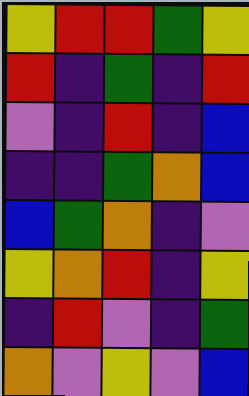[["yellow", "red", "red", "green", "yellow"], ["red", "indigo", "green", "indigo", "red"], ["violet", "indigo", "red", "indigo", "blue"], ["indigo", "indigo", "green", "orange", "blue"], ["blue", "green", "orange", "indigo", "violet"], ["yellow", "orange", "red", "indigo", "yellow"], ["indigo", "red", "violet", "indigo", "green"], ["orange", "violet", "yellow", "violet", "blue"]]